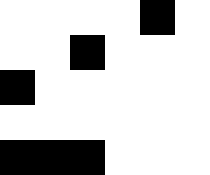[["white", "white", "white", "white", "black", "white"], ["white", "white", "black", "white", "white", "white"], ["black", "white", "white", "white", "white", "white"], ["white", "white", "white", "white", "white", "white"], ["black", "black", "black", "white", "white", "white"]]